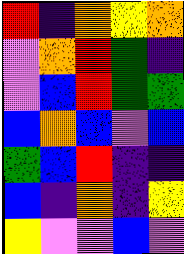[["red", "indigo", "orange", "yellow", "orange"], ["violet", "orange", "red", "green", "indigo"], ["violet", "blue", "red", "green", "green"], ["blue", "orange", "blue", "violet", "blue"], ["green", "blue", "red", "indigo", "indigo"], ["blue", "indigo", "orange", "indigo", "yellow"], ["yellow", "violet", "violet", "blue", "violet"]]